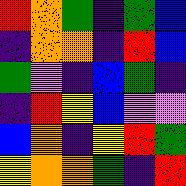[["red", "orange", "green", "indigo", "green", "blue"], ["indigo", "orange", "orange", "indigo", "red", "blue"], ["green", "violet", "indigo", "blue", "green", "indigo"], ["indigo", "red", "yellow", "blue", "violet", "violet"], ["blue", "orange", "indigo", "yellow", "red", "green"], ["yellow", "orange", "orange", "green", "indigo", "red"]]